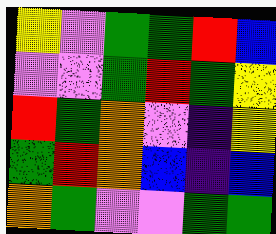[["yellow", "violet", "green", "green", "red", "blue"], ["violet", "violet", "green", "red", "green", "yellow"], ["red", "green", "orange", "violet", "indigo", "yellow"], ["green", "red", "orange", "blue", "indigo", "blue"], ["orange", "green", "violet", "violet", "green", "green"]]